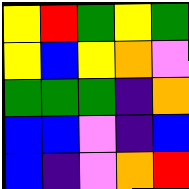[["yellow", "red", "green", "yellow", "green"], ["yellow", "blue", "yellow", "orange", "violet"], ["green", "green", "green", "indigo", "orange"], ["blue", "blue", "violet", "indigo", "blue"], ["blue", "indigo", "violet", "orange", "red"]]